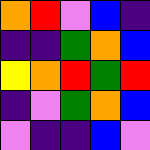[["orange", "red", "violet", "blue", "indigo"], ["indigo", "indigo", "green", "orange", "blue"], ["yellow", "orange", "red", "green", "red"], ["indigo", "violet", "green", "orange", "blue"], ["violet", "indigo", "indigo", "blue", "violet"]]